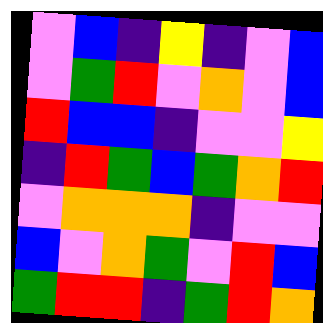[["violet", "blue", "indigo", "yellow", "indigo", "violet", "blue"], ["violet", "green", "red", "violet", "orange", "violet", "blue"], ["red", "blue", "blue", "indigo", "violet", "violet", "yellow"], ["indigo", "red", "green", "blue", "green", "orange", "red"], ["violet", "orange", "orange", "orange", "indigo", "violet", "violet"], ["blue", "violet", "orange", "green", "violet", "red", "blue"], ["green", "red", "red", "indigo", "green", "red", "orange"]]